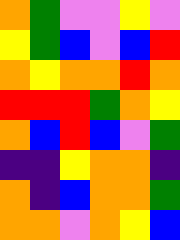[["orange", "green", "violet", "violet", "yellow", "violet"], ["yellow", "green", "blue", "violet", "blue", "red"], ["orange", "yellow", "orange", "orange", "red", "orange"], ["red", "red", "red", "green", "orange", "yellow"], ["orange", "blue", "red", "blue", "violet", "green"], ["indigo", "indigo", "yellow", "orange", "orange", "indigo"], ["orange", "indigo", "blue", "orange", "orange", "green"], ["orange", "orange", "violet", "orange", "yellow", "blue"]]